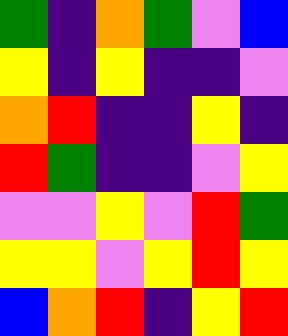[["green", "indigo", "orange", "green", "violet", "blue"], ["yellow", "indigo", "yellow", "indigo", "indigo", "violet"], ["orange", "red", "indigo", "indigo", "yellow", "indigo"], ["red", "green", "indigo", "indigo", "violet", "yellow"], ["violet", "violet", "yellow", "violet", "red", "green"], ["yellow", "yellow", "violet", "yellow", "red", "yellow"], ["blue", "orange", "red", "indigo", "yellow", "red"]]